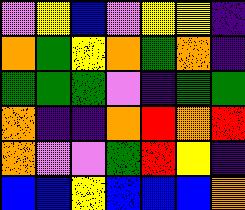[["violet", "yellow", "blue", "violet", "yellow", "yellow", "indigo"], ["orange", "green", "yellow", "orange", "green", "orange", "indigo"], ["green", "green", "green", "violet", "indigo", "green", "green"], ["orange", "indigo", "indigo", "orange", "red", "orange", "red"], ["orange", "violet", "violet", "green", "red", "yellow", "indigo"], ["blue", "blue", "yellow", "blue", "blue", "blue", "orange"]]